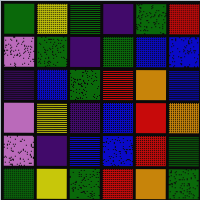[["green", "yellow", "green", "indigo", "green", "red"], ["violet", "green", "indigo", "green", "blue", "blue"], ["indigo", "blue", "green", "red", "orange", "blue"], ["violet", "yellow", "indigo", "blue", "red", "orange"], ["violet", "indigo", "blue", "blue", "red", "green"], ["green", "yellow", "green", "red", "orange", "green"]]